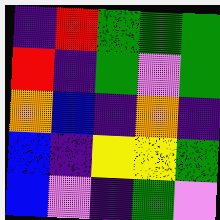[["indigo", "red", "green", "green", "green"], ["red", "indigo", "green", "violet", "green"], ["orange", "blue", "indigo", "orange", "indigo"], ["blue", "indigo", "yellow", "yellow", "green"], ["blue", "violet", "indigo", "green", "violet"]]